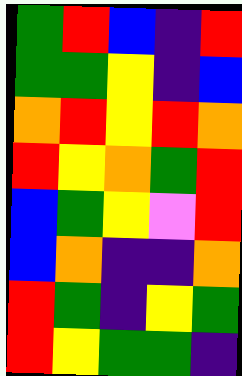[["green", "red", "blue", "indigo", "red"], ["green", "green", "yellow", "indigo", "blue"], ["orange", "red", "yellow", "red", "orange"], ["red", "yellow", "orange", "green", "red"], ["blue", "green", "yellow", "violet", "red"], ["blue", "orange", "indigo", "indigo", "orange"], ["red", "green", "indigo", "yellow", "green"], ["red", "yellow", "green", "green", "indigo"]]